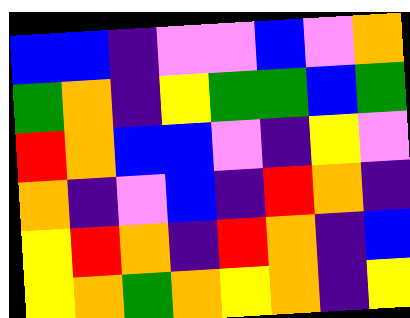[["blue", "blue", "indigo", "violet", "violet", "blue", "violet", "orange"], ["green", "orange", "indigo", "yellow", "green", "green", "blue", "green"], ["red", "orange", "blue", "blue", "violet", "indigo", "yellow", "violet"], ["orange", "indigo", "violet", "blue", "indigo", "red", "orange", "indigo"], ["yellow", "red", "orange", "indigo", "red", "orange", "indigo", "blue"], ["yellow", "orange", "green", "orange", "yellow", "orange", "indigo", "yellow"]]